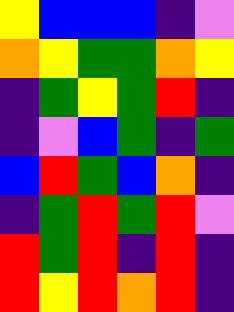[["yellow", "blue", "blue", "blue", "indigo", "violet"], ["orange", "yellow", "green", "green", "orange", "yellow"], ["indigo", "green", "yellow", "green", "red", "indigo"], ["indigo", "violet", "blue", "green", "indigo", "green"], ["blue", "red", "green", "blue", "orange", "indigo"], ["indigo", "green", "red", "green", "red", "violet"], ["red", "green", "red", "indigo", "red", "indigo"], ["red", "yellow", "red", "orange", "red", "indigo"]]